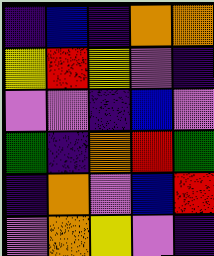[["indigo", "blue", "indigo", "orange", "orange"], ["yellow", "red", "yellow", "violet", "indigo"], ["violet", "violet", "indigo", "blue", "violet"], ["green", "indigo", "orange", "red", "green"], ["indigo", "orange", "violet", "blue", "red"], ["violet", "orange", "yellow", "violet", "indigo"]]